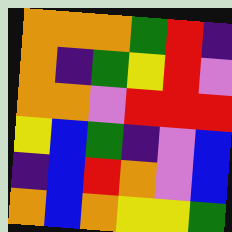[["orange", "orange", "orange", "green", "red", "indigo"], ["orange", "indigo", "green", "yellow", "red", "violet"], ["orange", "orange", "violet", "red", "red", "red"], ["yellow", "blue", "green", "indigo", "violet", "blue"], ["indigo", "blue", "red", "orange", "violet", "blue"], ["orange", "blue", "orange", "yellow", "yellow", "green"]]